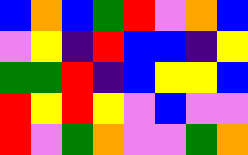[["blue", "orange", "blue", "green", "red", "violet", "orange", "blue"], ["violet", "yellow", "indigo", "red", "blue", "blue", "indigo", "yellow"], ["green", "green", "red", "indigo", "blue", "yellow", "yellow", "blue"], ["red", "yellow", "red", "yellow", "violet", "blue", "violet", "violet"], ["red", "violet", "green", "orange", "violet", "violet", "green", "orange"]]